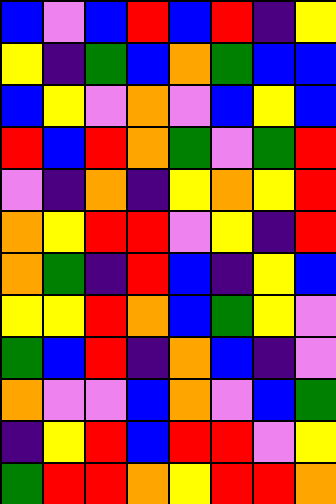[["blue", "violet", "blue", "red", "blue", "red", "indigo", "yellow"], ["yellow", "indigo", "green", "blue", "orange", "green", "blue", "blue"], ["blue", "yellow", "violet", "orange", "violet", "blue", "yellow", "blue"], ["red", "blue", "red", "orange", "green", "violet", "green", "red"], ["violet", "indigo", "orange", "indigo", "yellow", "orange", "yellow", "red"], ["orange", "yellow", "red", "red", "violet", "yellow", "indigo", "red"], ["orange", "green", "indigo", "red", "blue", "indigo", "yellow", "blue"], ["yellow", "yellow", "red", "orange", "blue", "green", "yellow", "violet"], ["green", "blue", "red", "indigo", "orange", "blue", "indigo", "violet"], ["orange", "violet", "violet", "blue", "orange", "violet", "blue", "green"], ["indigo", "yellow", "red", "blue", "red", "red", "violet", "yellow"], ["green", "red", "red", "orange", "yellow", "red", "red", "orange"]]